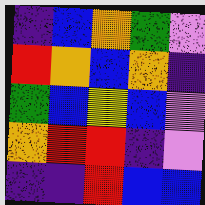[["indigo", "blue", "orange", "green", "violet"], ["red", "orange", "blue", "orange", "indigo"], ["green", "blue", "yellow", "blue", "violet"], ["orange", "red", "red", "indigo", "violet"], ["indigo", "indigo", "red", "blue", "blue"]]